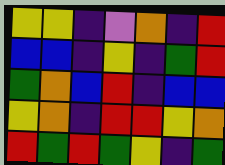[["yellow", "yellow", "indigo", "violet", "orange", "indigo", "red"], ["blue", "blue", "indigo", "yellow", "indigo", "green", "red"], ["green", "orange", "blue", "red", "indigo", "blue", "blue"], ["yellow", "orange", "indigo", "red", "red", "yellow", "orange"], ["red", "green", "red", "green", "yellow", "indigo", "green"]]